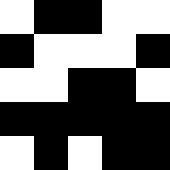[["white", "black", "black", "white", "white"], ["black", "white", "white", "white", "black"], ["white", "white", "black", "black", "white"], ["black", "black", "black", "black", "black"], ["white", "black", "white", "black", "black"]]